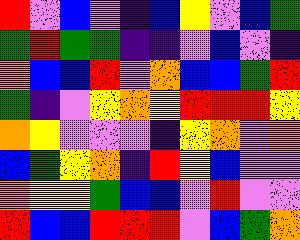[["red", "violet", "blue", "violet", "indigo", "blue", "yellow", "violet", "blue", "green"], ["green", "red", "green", "green", "indigo", "indigo", "violet", "blue", "violet", "indigo"], ["orange", "blue", "blue", "red", "violet", "orange", "blue", "blue", "green", "red"], ["green", "indigo", "violet", "yellow", "orange", "yellow", "red", "red", "red", "yellow"], ["orange", "yellow", "violet", "violet", "violet", "indigo", "yellow", "orange", "violet", "orange"], ["blue", "green", "yellow", "orange", "indigo", "red", "yellow", "blue", "violet", "violet"], ["orange", "yellow", "yellow", "green", "blue", "blue", "violet", "red", "violet", "violet"], ["red", "blue", "blue", "red", "red", "red", "violet", "blue", "green", "orange"]]